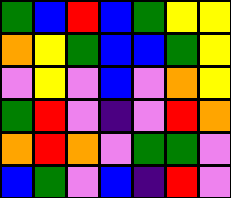[["green", "blue", "red", "blue", "green", "yellow", "yellow"], ["orange", "yellow", "green", "blue", "blue", "green", "yellow"], ["violet", "yellow", "violet", "blue", "violet", "orange", "yellow"], ["green", "red", "violet", "indigo", "violet", "red", "orange"], ["orange", "red", "orange", "violet", "green", "green", "violet"], ["blue", "green", "violet", "blue", "indigo", "red", "violet"]]